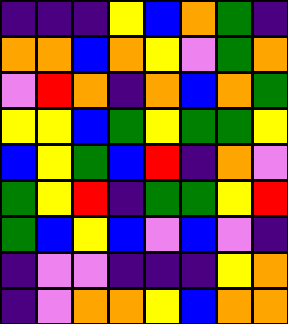[["indigo", "indigo", "indigo", "yellow", "blue", "orange", "green", "indigo"], ["orange", "orange", "blue", "orange", "yellow", "violet", "green", "orange"], ["violet", "red", "orange", "indigo", "orange", "blue", "orange", "green"], ["yellow", "yellow", "blue", "green", "yellow", "green", "green", "yellow"], ["blue", "yellow", "green", "blue", "red", "indigo", "orange", "violet"], ["green", "yellow", "red", "indigo", "green", "green", "yellow", "red"], ["green", "blue", "yellow", "blue", "violet", "blue", "violet", "indigo"], ["indigo", "violet", "violet", "indigo", "indigo", "indigo", "yellow", "orange"], ["indigo", "violet", "orange", "orange", "yellow", "blue", "orange", "orange"]]